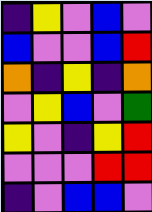[["indigo", "yellow", "violet", "blue", "violet"], ["blue", "violet", "violet", "blue", "red"], ["orange", "indigo", "yellow", "indigo", "orange"], ["violet", "yellow", "blue", "violet", "green"], ["yellow", "violet", "indigo", "yellow", "red"], ["violet", "violet", "violet", "red", "red"], ["indigo", "violet", "blue", "blue", "violet"]]